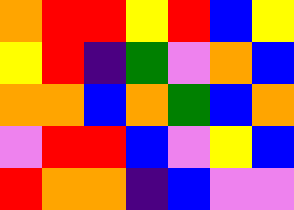[["orange", "red", "red", "yellow", "red", "blue", "yellow"], ["yellow", "red", "indigo", "green", "violet", "orange", "blue"], ["orange", "orange", "blue", "orange", "green", "blue", "orange"], ["violet", "red", "red", "blue", "violet", "yellow", "blue"], ["red", "orange", "orange", "indigo", "blue", "violet", "violet"]]